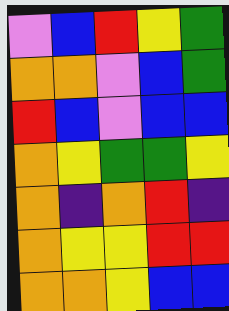[["violet", "blue", "red", "yellow", "green"], ["orange", "orange", "violet", "blue", "green"], ["red", "blue", "violet", "blue", "blue"], ["orange", "yellow", "green", "green", "yellow"], ["orange", "indigo", "orange", "red", "indigo"], ["orange", "yellow", "yellow", "red", "red"], ["orange", "orange", "yellow", "blue", "blue"]]